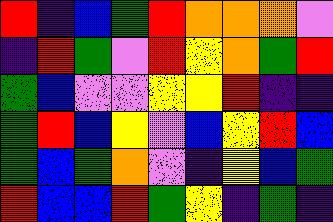[["red", "indigo", "blue", "green", "red", "orange", "orange", "orange", "violet"], ["indigo", "red", "green", "violet", "red", "yellow", "orange", "green", "red"], ["green", "blue", "violet", "violet", "yellow", "yellow", "red", "indigo", "indigo"], ["green", "red", "blue", "yellow", "violet", "blue", "yellow", "red", "blue"], ["green", "blue", "green", "orange", "violet", "indigo", "yellow", "blue", "green"], ["red", "blue", "blue", "red", "green", "yellow", "indigo", "green", "indigo"]]